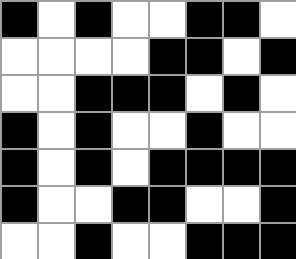[["black", "white", "black", "white", "white", "black", "black", "white"], ["white", "white", "white", "white", "black", "black", "white", "black"], ["white", "white", "black", "black", "black", "white", "black", "white"], ["black", "white", "black", "white", "white", "black", "white", "white"], ["black", "white", "black", "white", "black", "black", "black", "black"], ["black", "white", "white", "black", "black", "white", "white", "black"], ["white", "white", "black", "white", "white", "black", "black", "black"]]